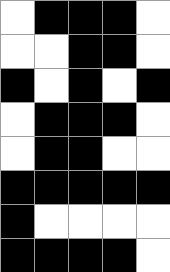[["white", "black", "black", "black", "white"], ["white", "white", "black", "black", "white"], ["black", "white", "black", "white", "black"], ["white", "black", "black", "black", "white"], ["white", "black", "black", "white", "white"], ["black", "black", "black", "black", "black"], ["black", "white", "white", "white", "white"], ["black", "black", "black", "black", "white"]]